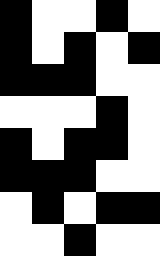[["black", "white", "white", "black", "white"], ["black", "white", "black", "white", "black"], ["black", "black", "black", "white", "white"], ["white", "white", "white", "black", "white"], ["black", "white", "black", "black", "white"], ["black", "black", "black", "white", "white"], ["white", "black", "white", "black", "black"], ["white", "white", "black", "white", "white"]]